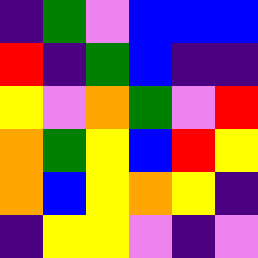[["indigo", "green", "violet", "blue", "blue", "blue"], ["red", "indigo", "green", "blue", "indigo", "indigo"], ["yellow", "violet", "orange", "green", "violet", "red"], ["orange", "green", "yellow", "blue", "red", "yellow"], ["orange", "blue", "yellow", "orange", "yellow", "indigo"], ["indigo", "yellow", "yellow", "violet", "indigo", "violet"]]